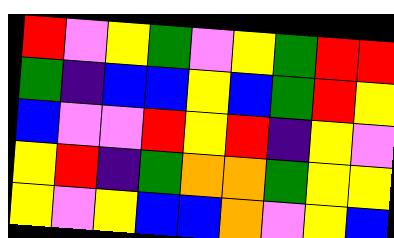[["red", "violet", "yellow", "green", "violet", "yellow", "green", "red", "red"], ["green", "indigo", "blue", "blue", "yellow", "blue", "green", "red", "yellow"], ["blue", "violet", "violet", "red", "yellow", "red", "indigo", "yellow", "violet"], ["yellow", "red", "indigo", "green", "orange", "orange", "green", "yellow", "yellow"], ["yellow", "violet", "yellow", "blue", "blue", "orange", "violet", "yellow", "blue"]]